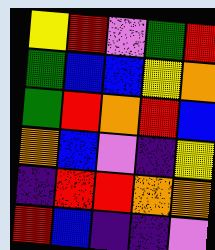[["yellow", "red", "violet", "green", "red"], ["green", "blue", "blue", "yellow", "orange"], ["green", "red", "orange", "red", "blue"], ["orange", "blue", "violet", "indigo", "yellow"], ["indigo", "red", "red", "orange", "orange"], ["red", "blue", "indigo", "indigo", "violet"]]